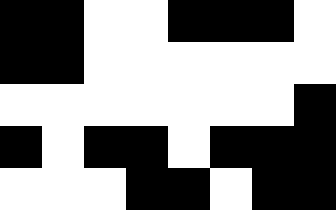[["black", "black", "white", "white", "black", "black", "black", "white"], ["black", "black", "white", "white", "white", "white", "white", "white"], ["white", "white", "white", "white", "white", "white", "white", "black"], ["black", "white", "black", "black", "white", "black", "black", "black"], ["white", "white", "white", "black", "black", "white", "black", "black"]]